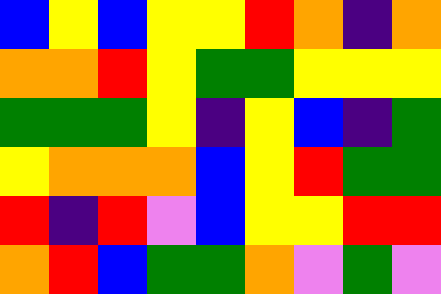[["blue", "yellow", "blue", "yellow", "yellow", "red", "orange", "indigo", "orange"], ["orange", "orange", "red", "yellow", "green", "green", "yellow", "yellow", "yellow"], ["green", "green", "green", "yellow", "indigo", "yellow", "blue", "indigo", "green"], ["yellow", "orange", "orange", "orange", "blue", "yellow", "red", "green", "green"], ["red", "indigo", "red", "violet", "blue", "yellow", "yellow", "red", "red"], ["orange", "red", "blue", "green", "green", "orange", "violet", "green", "violet"]]